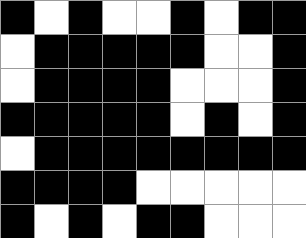[["black", "white", "black", "white", "white", "black", "white", "black", "black"], ["white", "black", "black", "black", "black", "black", "white", "white", "black"], ["white", "black", "black", "black", "black", "white", "white", "white", "black"], ["black", "black", "black", "black", "black", "white", "black", "white", "black"], ["white", "black", "black", "black", "black", "black", "black", "black", "black"], ["black", "black", "black", "black", "white", "white", "white", "white", "white"], ["black", "white", "black", "white", "black", "black", "white", "white", "white"]]